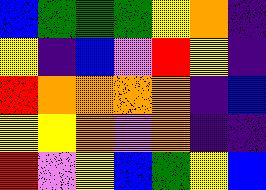[["blue", "green", "green", "green", "yellow", "orange", "indigo"], ["yellow", "indigo", "blue", "violet", "red", "yellow", "indigo"], ["red", "orange", "orange", "orange", "orange", "indigo", "blue"], ["yellow", "yellow", "orange", "violet", "orange", "indigo", "indigo"], ["red", "violet", "yellow", "blue", "green", "yellow", "blue"]]